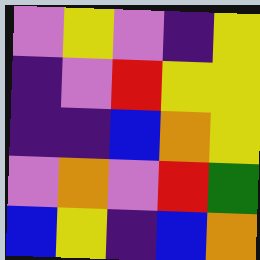[["violet", "yellow", "violet", "indigo", "yellow"], ["indigo", "violet", "red", "yellow", "yellow"], ["indigo", "indigo", "blue", "orange", "yellow"], ["violet", "orange", "violet", "red", "green"], ["blue", "yellow", "indigo", "blue", "orange"]]